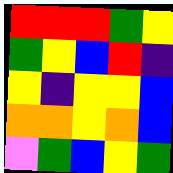[["red", "red", "red", "green", "yellow"], ["green", "yellow", "blue", "red", "indigo"], ["yellow", "indigo", "yellow", "yellow", "blue"], ["orange", "orange", "yellow", "orange", "blue"], ["violet", "green", "blue", "yellow", "green"]]